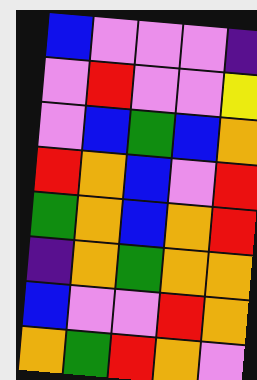[["blue", "violet", "violet", "violet", "indigo"], ["violet", "red", "violet", "violet", "yellow"], ["violet", "blue", "green", "blue", "orange"], ["red", "orange", "blue", "violet", "red"], ["green", "orange", "blue", "orange", "red"], ["indigo", "orange", "green", "orange", "orange"], ["blue", "violet", "violet", "red", "orange"], ["orange", "green", "red", "orange", "violet"]]